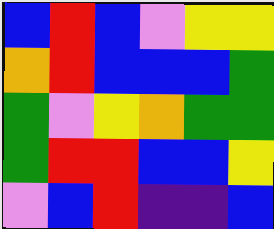[["blue", "red", "blue", "violet", "yellow", "yellow"], ["orange", "red", "blue", "blue", "blue", "green"], ["green", "violet", "yellow", "orange", "green", "green"], ["green", "red", "red", "blue", "blue", "yellow"], ["violet", "blue", "red", "indigo", "indigo", "blue"]]